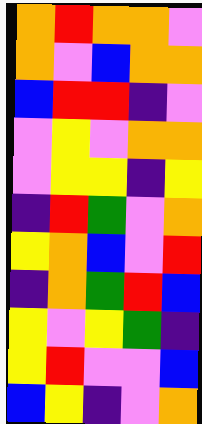[["orange", "red", "orange", "orange", "violet"], ["orange", "violet", "blue", "orange", "orange"], ["blue", "red", "red", "indigo", "violet"], ["violet", "yellow", "violet", "orange", "orange"], ["violet", "yellow", "yellow", "indigo", "yellow"], ["indigo", "red", "green", "violet", "orange"], ["yellow", "orange", "blue", "violet", "red"], ["indigo", "orange", "green", "red", "blue"], ["yellow", "violet", "yellow", "green", "indigo"], ["yellow", "red", "violet", "violet", "blue"], ["blue", "yellow", "indigo", "violet", "orange"]]